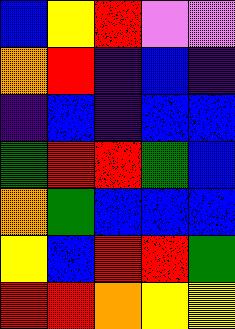[["blue", "yellow", "red", "violet", "violet"], ["orange", "red", "indigo", "blue", "indigo"], ["indigo", "blue", "indigo", "blue", "blue"], ["green", "red", "red", "green", "blue"], ["orange", "green", "blue", "blue", "blue"], ["yellow", "blue", "red", "red", "green"], ["red", "red", "orange", "yellow", "yellow"]]